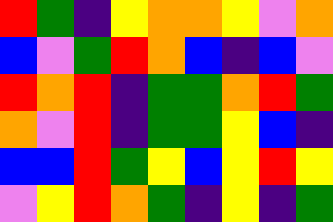[["red", "green", "indigo", "yellow", "orange", "orange", "yellow", "violet", "orange"], ["blue", "violet", "green", "red", "orange", "blue", "indigo", "blue", "violet"], ["red", "orange", "red", "indigo", "green", "green", "orange", "red", "green"], ["orange", "violet", "red", "indigo", "green", "green", "yellow", "blue", "indigo"], ["blue", "blue", "red", "green", "yellow", "blue", "yellow", "red", "yellow"], ["violet", "yellow", "red", "orange", "green", "indigo", "yellow", "indigo", "green"]]